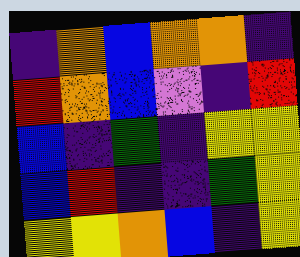[["indigo", "orange", "blue", "orange", "orange", "indigo"], ["red", "orange", "blue", "violet", "indigo", "red"], ["blue", "indigo", "green", "indigo", "yellow", "yellow"], ["blue", "red", "indigo", "indigo", "green", "yellow"], ["yellow", "yellow", "orange", "blue", "indigo", "yellow"]]